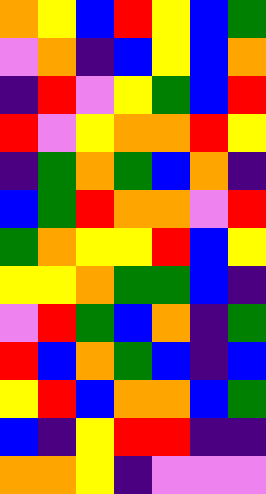[["orange", "yellow", "blue", "red", "yellow", "blue", "green"], ["violet", "orange", "indigo", "blue", "yellow", "blue", "orange"], ["indigo", "red", "violet", "yellow", "green", "blue", "red"], ["red", "violet", "yellow", "orange", "orange", "red", "yellow"], ["indigo", "green", "orange", "green", "blue", "orange", "indigo"], ["blue", "green", "red", "orange", "orange", "violet", "red"], ["green", "orange", "yellow", "yellow", "red", "blue", "yellow"], ["yellow", "yellow", "orange", "green", "green", "blue", "indigo"], ["violet", "red", "green", "blue", "orange", "indigo", "green"], ["red", "blue", "orange", "green", "blue", "indigo", "blue"], ["yellow", "red", "blue", "orange", "orange", "blue", "green"], ["blue", "indigo", "yellow", "red", "red", "indigo", "indigo"], ["orange", "orange", "yellow", "indigo", "violet", "violet", "violet"]]